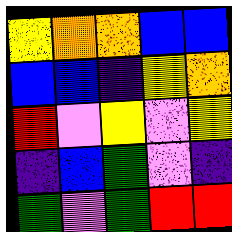[["yellow", "orange", "orange", "blue", "blue"], ["blue", "blue", "indigo", "yellow", "orange"], ["red", "violet", "yellow", "violet", "yellow"], ["indigo", "blue", "green", "violet", "indigo"], ["green", "violet", "green", "red", "red"]]